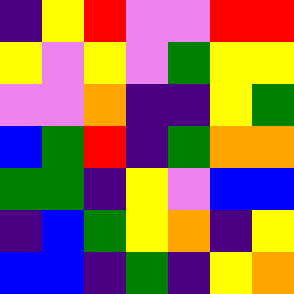[["indigo", "yellow", "red", "violet", "violet", "red", "red"], ["yellow", "violet", "yellow", "violet", "green", "yellow", "yellow"], ["violet", "violet", "orange", "indigo", "indigo", "yellow", "green"], ["blue", "green", "red", "indigo", "green", "orange", "orange"], ["green", "green", "indigo", "yellow", "violet", "blue", "blue"], ["indigo", "blue", "green", "yellow", "orange", "indigo", "yellow"], ["blue", "blue", "indigo", "green", "indigo", "yellow", "orange"]]